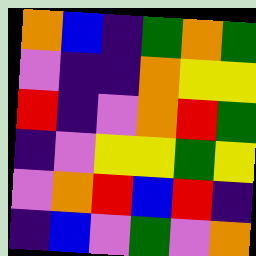[["orange", "blue", "indigo", "green", "orange", "green"], ["violet", "indigo", "indigo", "orange", "yellow", "yellow"], ["red", "indigo", "violet", "orange", "red", "green"], ["indigo", "violet", "yellow", "yellow", "green", "yellow"], ["violet", "orange", "red", "blue", "red", "indigo"], ["indigo", "blue", "violet", "green", "violet", "orange"]]